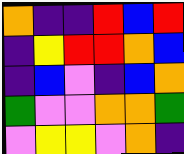[["orange", "indigo", "indigo", "red", "blue", "red"], ["indigo", "yellow", "red", "red", "orange", "blue"], ["indigo", "blue", "violet", "indigo", "blue", "orange"], ["green", "violet", "violet", "orange", "orange", "green"], ["violet", "yellow", "yellow", "violet", "orange", "indigo"]]